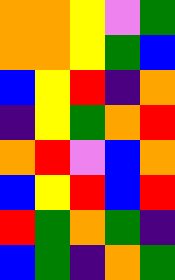[["orange", "orange", "yellow", "violet", "green"], ["orange", "orange", "yellow", "green", "blue"], ["blue", "yellow", "red", "indigo", "orange"], ["indigo", "yellow", "green", "orange", "red"], ["orange", "red", "violet", "blue", "orange"], ["blue", "yellow", "red", "blue", "red"], ["red", "green", "orange", "green", "indigo"], ["blue", "green", "indigo", "orange", "green"]]